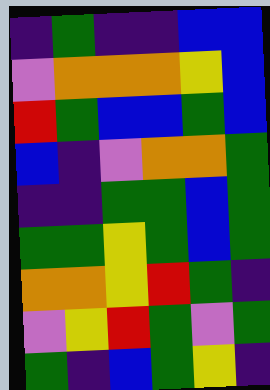[["indigo", "green", "indigo", "indigo", "blue", "blue"], ["violet", "orange", "orange", "orange", "yellow", "blue"], ["red", "green", "blue", "blue", "green", "blue"], ["blue", "indigo", "violet", "orange", "orange", "green"], ["indigo", "indigo", "green", "green", "blue", "green"], ["green", "green", "yellow", "green", "blue", "green"], ["orange", "orange", "yellow", "red", "green", "indigo"], ["violet", "yellow", "red", "green", "violet", "green"], ["green", "indigo", "blue", "green", "yellow", "indigo"]]